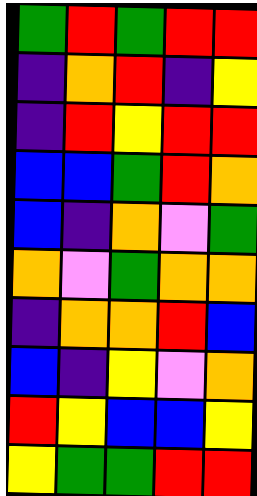[["green", "red", "green", "red", "red"], ["indigo", "orange", "red", "indigo", "yellow"], ["indigo", "red", "yellow", "red", "red"], ["blue", "blue", "green", "red", "orange"], ["blue", "indigo", "orange", "violet", "green"], ["orange", "violet", "green", "orange", "orange"], ["indigo", "orange", "orange", "red", "blue"], ["blue", "indigo", "yellow", "violet", "orange"], ["red", "yellow", "blue", "blue", "yellow"], ["yellow", "green", "green", "red", "red"]]